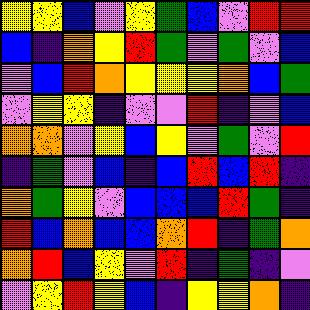[["yellow", "yellow", "blue", "violet", "yellow", "green", "blue", "violet", "red", "red"], ["blue", "indigo", "orange", "yellow", "red", "green", "violet", "green", "violet", "blue"], ["violet", "blue", "red", "orange", "yellow", "yellow", "yellow", "orange", "blue", "green"], ["violet", "yellow", "yellow", "indigo", "violet", "violet", "red", "indigo", "violet", "blue"], ["orange", "orange", "violet", "yellow", "blue", "yellow", "violet", "green", "violet", "red"], ["indigo", "green", "violet", "blue", "indigo", "blue", "red", "blue", "red", "indigo"], ["orange", "green", "yellow", "violet", "blue", "blue", "blue", "red", "green", "indigo"], ["red", "blue", "orange", "blue", "blue", "orange", "red", "indigo", "green", "orange"], ["orange", "red", "blue", "yellow", "violet", "red", "indigo", "green", "indigo", "violet"], ["violet", "yellow", "red", "yellow", "blue", "indigo", "yellow", "yellow", "orange", "indigo"]]